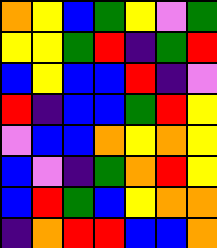[["orange", "yellow", "blue", "green", "yellow", "violet", "green"], ["yellow", "yellow", "green", "red", "indigo", "green", "red"], ["blue", "yellow", "blue", "blue", "red", "indigo", "violet"], ["red", "indigo", "blue", "blue", "green", "red", "yellow"], ["violet", "blue", "blue", "orange", "yellow", "orange", "yellow"], ["blue", "violet", "indigo", "green", "orange", "red", "yellow"], ["blue", "red", "green", "blue", "yellow", "orange", "orange"], ["indigo", "orange", "red", "red", "blue", "blue", "orange"]]